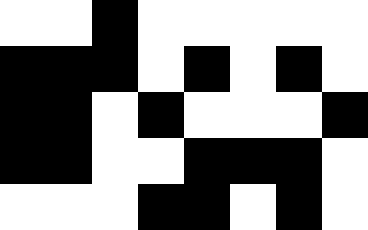[["white", "white", "black", "white", "white", "white", "white", "white"], ["black", "black", "black", "white", "black", "white", "black", "white"], ["black", "black", "white", "black", "white", "white", "white", "black"], ["black", "black", "white", "white", "black", "black", "black", "white"], ["white", "white", "white", "black", "black", "white", "black", "white"]]